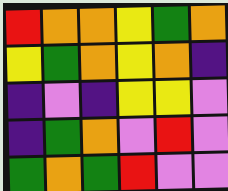[["red", "orange", "orange", "yellow", "green", "orange"], ["yellow", "green", "orange", "yellow", "orange", "indigo"], ["indigo", "violet", "indigo", "yellow", "yellow", "violet"], ["indigo", "green", "orange", "violet", "red", "violet"], ["green", "orange", "green", "red", "violet", "violet"]]